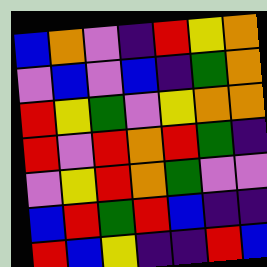[["blue", "orange", "violet", "indigo", "red", "yellow", "orange"], ["violet", "blue", "violet", "blue", "indigo", "green", "orange"], ["red", "yellow", "green", "violet", "yellow", "orange", "orange"], ["red", "violet", "red", "orange", "red", "green", "indigo"], ["violet", "yellow", "red", "orange", "green", "violet", "violet"], ["blue", "red", "green", "red", "blue", "indigo", "indigo"], ["red", "blue", "yellow", "indigo", "indigo", "red", "blue"]]